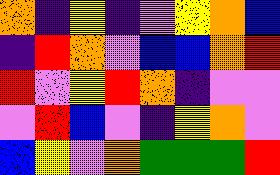[["orange", "indigo", "yellow", "indigo", "violet", "yellow", "orange", "blue"], ["indigo", "red", "orange", "violet", "blue", "blue", "orange", "red"], ["red", "violet", "yellow", "red", "orange", "indigo", "violet", "violet"], ["violet", "red", "blue", "violet", "indigo", "yellow", "orange", "violet"], ["blue", "yellow", "violet", "orange", "green", "green", "green", "red"]]